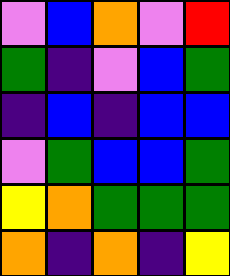[["violet", "blue", "orange", "violet", "red"], ["green", "indigo", "violet", "blue", "green"], ["indigo", "blue", "indigo", "blue", "blue"], ["violet", "green", "blue", "blue", "green"], ["yellow", "orange", "green", "green", "green"], ["orange", "indigo", "orange", "indigo", "yellow"]]